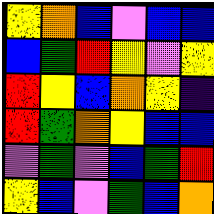[["yellow", "orange", "blue", "violet", "blue", "blue"], ["blue", "green", "red", "yellow", "violet", "yellow"], ["red", "yellow", "blue", "orange", "yellow", "indigo"], ["red", "green", "orange", "yellow", "blue", "blue"], ["violet", "green", "violet", "blue", "green", "red"], ["yellow", "blue", "violet", "green", "blue", "orange"]]